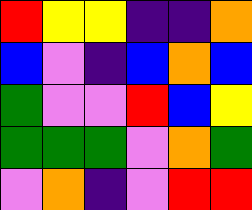[["red", "yellow", "yellow", "indigo", "indigo", "orange"], ["blue", "violet", "indigo", "blue", "orange", "blue"], ["green", "violet", "violet", "red", "blue", "yellow"], ["green", "green", "green", "violet", "orange", "green"], ["violet", "orange", "indigo", "violet", "red", "red"]]